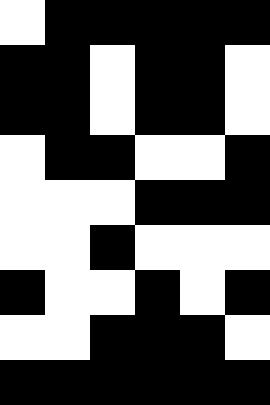[["white", "black", "black", "black", "black", "black"], ["black", "black", "white", "black", "black", "white"], ["black", "black", "white", "black", "black", "white"], ["white", "black", "black", "white", "white", "black"], ["white", "white", "white", "black", "black", "black"], ["white", "white", "black", "white", "white", "white"], ["black", "white", "white", "black", "white", "black"], ["white", "white", "black", "black", "black", "white"], ["black", "black", "black", "black", "black", "black"]]